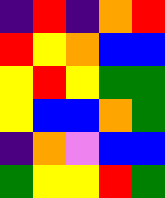[["indigo", "red", "indigo", "orange", "red"], ["red", "yellow", "orange", "blue", "blue"], ["yellow", "red", "yellow", "green", "green"], ["yellow", "blue", "blue", "orange", "green"], ["indigo", "orange", "violet", "blue", "blue"], ["green", "yellow", "yellow", "red", "green"]]